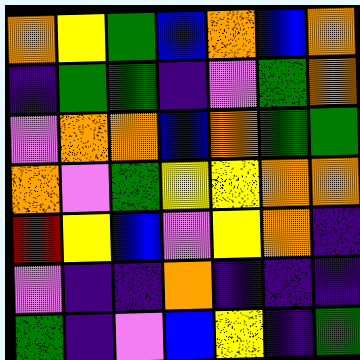[["orange", "yellow", "green", "blue", "orange", "blue", "orange"], ["indigo", "green", "green", "indigo", "violet", "green", "orange"], ["violet", "orange", "orange", "blue", "orange", "green", "green"], ["orange", "violet", "green", "yellow", "yellow", "orange", "orange"], ["red", "yellow", "blue", "violet", "yellow", "orange", "indigo"], ["violet", "indigo", "indigo", "orange", "indigo", "indigo", "indigo"], ["green", "indigo", "violet", "blue", "yellow", "indigo", "green"]]